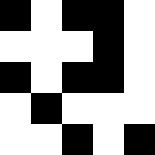[["black", "white", "black", "black", "white"], ["white", "white", "white", "black", "white"], ["black", "white", "black", "black", "white"], ["white", "black", "white", "white", "white"], ["white", "white", "black", "white", "black"]]